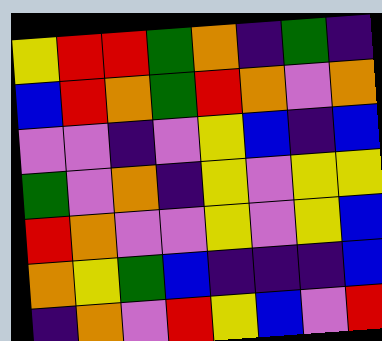[["yellow", "red", "red", "green", "orange", "indigo", "green", "indigo"], ["blue", "red", "orange", "green", "red", "orange", "violet", "orange"], ["violet", "violet", "indigo", "violet", "yellow", "blue", "indigo", "blue"], ["green", "violet", "orange", "indigo", "yellow", "violet", "yellow", "yellow"], ["red", "orange", "violet", "violet", "yellow", "violet", "yellow", "blue"], ["orange", "yellow", "green", "blue", "indigo", "indigo", "indigo", "blue"], ["indigo", "orange", "violet", "red", "yellow", "blue", "violet", "red"]]